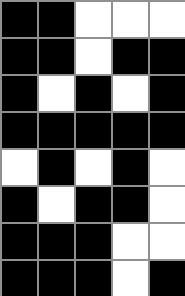[["black", "black", "white", "white", "white"], ["black", "black", "white", "black", "black"], ["black", "white", "black", "white", "black"], ["black", "black", "black", "black", "black"], ["white", "black", "white", "black", "white"], ["black", "white", "black", "black", "white"], ["black", "black", "black", "white", "white"], ["black", "black", "black", "white", "black"]]